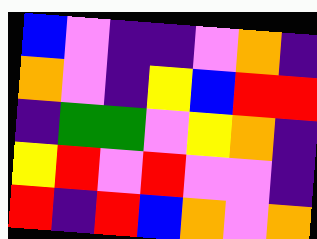[["blue", "violet", "indigo", "indigo", "violet", "orange", "indigo"], ["orange", "violet", "indigo", "yellow", "blue", "red", "red"], ["indigo", "green", "green", "violet", "yellow", "orange", "indigo"], ["yellow", "red", "violet", "red", "violet", "violet", "indigo"], ["red", "indigo", "red", "blue", "orange", "violet", "orange"]]